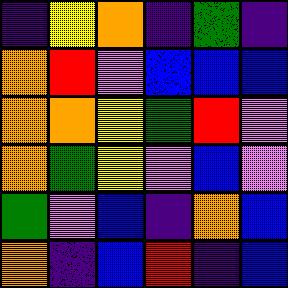[["indigo", "yellow", "orange", "indigo", "green", "indigo"], ["orange", "red", "violet", "blue", "blue", "blue"], ["orange", "orange", "yellow", "green", "red", "violet"], ["orange", "green", "yellow", "violet", "blue", "violet"], ["green", "violet", "blue", "indigo", "orange", "blue"], ["orange", "indigo", "blue", "red", "indigo", "blue"]]